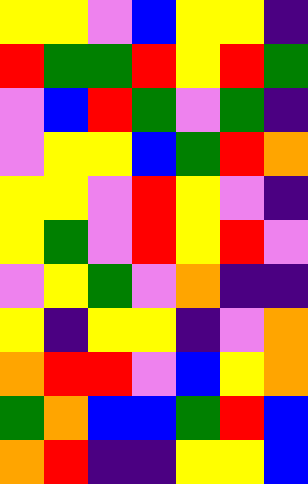[["yellow", "yellow", "violet", "blue", "yellow", "yellow", "indigo"], ["red", "green", "green", "red", "yellow", "red", "green"], ["violet", "blue", "red", "green", "violet", "green", "indigo"], ["violet", "yellow", "yellow", "blue", "green", "red", "orange"], ["yellow", "yellow", "violet", "red", "yellow", "violet", "indigo"], ["yellow", "green", "violet", "red", "yellow", "red", "violet"], ["violet", "yellow", "green", "violet", "orange", "indigo", "indigo"], ["yellow", "indigo", "yellow", "yellow", "indigo", "violet", "orange"], ["orange", "red", "red", "violet", "blue", "yellow", "orange"], ["green", "orange", "blue", "blue", "green", "red", "blue"], ["orange", "red", "indigo", "indigo", "yellow", "yellow", "blue"]]